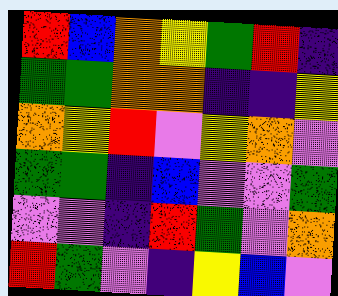[["red", "blue", "orange", "yellow", "green", "red", "indigo"], ["green", "green", "orange", "orange", "indigo", "indigo", "yellow"], ["orange", "yellow", "red", "violet", "yellow", "orange", "violet"], ["green", "green", "indigo", "blue", "violet", "violet", "green"], ["violet", "violet", "indigo", "red", "green", "violet", "orange"], ["red", "green", "violet", "indigo", "yellow", "blue", "violet"]]